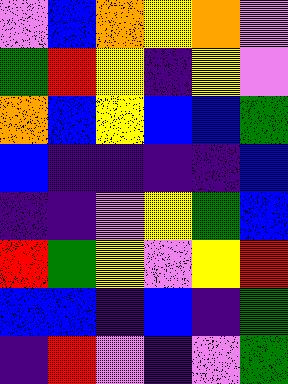[["violet", "blue", "orange", "yellow", "orange", "violet"], ["green", "red", "yellow", "indigo", "yellow", "violet"], ["orange", "blue", "yellow", "blue", "blue", "green"], ["blue", "indigo", "indigo", "indigo", "indigo", "blue"], ["indigo", "indigo", "violet", "yellow", "green", "blue"], ["red", "green", "yellow", "violet", "yellow", "red"], ["blue", "blue", "indigo", "blue", "indigo", "green"], ["indigo", "red", "violet", "indigo", "violet", "green"]]